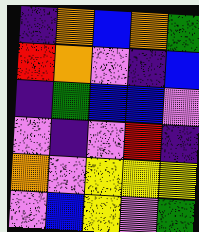[["indigo", "orange", "blue", "orange", "green"], ["red", "orange", "violet", "indigo", "blue"], ["indigo", "green", "blue", "blue", "violet"], ["violet", "indigo", "violet", "red", "indigo"], ["orange", "violet", "yellow", "yellow", "yellow"], ["violet", "blue", "yellow", "violet", "green"]]